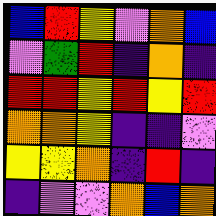[["blue", "red", "yellow", "violet", "orange", "blue"], ["violet", "green", "red", "indigo", "orange", "indigo"], ["red", "red", "yellow", "red", "yellow", "red"], ["orange", "orange", "yellow", "indigo", "indigo", "violet"], ["yellow", "yellow", "orange", "indigo", "red", "indigo"], ["indigo", "violet", "violet", "orange", "blue", "orange"]]